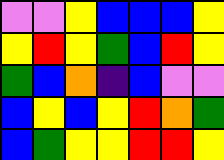[["violet", "violet", "yellow", "blue", "blue", "blue", "yellow"], ["yellow", "red", "yellow", "green", "blue", "red", "yellow"], ["green", "blue", "orange", "indigo", "blue", "violet", "violet"], ["blue", "yellow", "blue", "yellow", "red", "orange", "green"], ["blue", "green", "yellow", "yellow", "red", "red", "yellow"]]